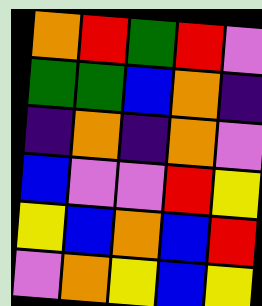[["orange", "red", "green", "red", "violet"], ["green", "green", "blue", "orange", "indigo"], ["indigo", "orange", "indigo", "orange", "violet"], ["blue", "violet", "violet", "red", "yellow"], ["yellow", "blue", "orange", "blue", "red"], ["violet", "orange", "yellow", "blue", "yellow"]]